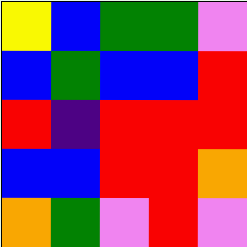[["yellow", "blue", "green", "green", "violet"], ["blue", "green", "blue", "blue", "red"], ["red", "indigo", "red", "red", "red"], ["blue", "blue", "red", "red", "orange"], ["orange", "green", "violet", "red", "violet"]]